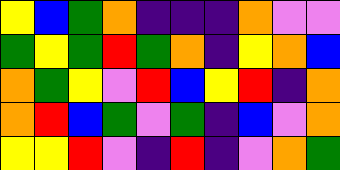[["yellow", "blue", "green", "orange", "indigo", "indigo", "indigo", "orange", "violet", "violet"], ["green", "yellow", "green", "red", "green", "orange", "indigo", "yellow", "orange", "blue"], ["orange", "green", "yellow", "violet", "red", "blue", "yellow", "red", "indigo", "orange"], ["orange", "red", "blue", "green", "violet", "green", "indigo", "blue", "violet", "orange"], ["yellow", "yellow", "red", "violet", "indigo", "red", "indigo", "violet", "orange", "green"]]